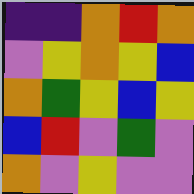[["indigo", "indigo", "orange", "red", "orange"], ["violet", "yellow", "orange", "yellow", "blue"], ["orange", "green", "yellow", "blue", "yellow"], ["blue", "red", "violet", "green", "violet"], ["orange", "violet", "yellow", "violet", "violet"]]